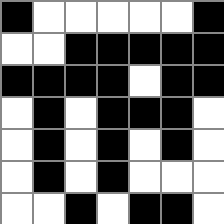[["black", "white", "white", "white", "white", "white", "black"], ["white", "white", "black", "black", "black", "black", "black"], ["black", "black", "black", "black", "white", "black", "black"], ["white", "black", "white", "black", "black", "black", "white"], ["white", "black", "white", "black", "white", "black", "white"], ["white", "black", "white", "black", "white", "white", "white"], ["white", "white", "black", "white", "black", "black", "white"]]